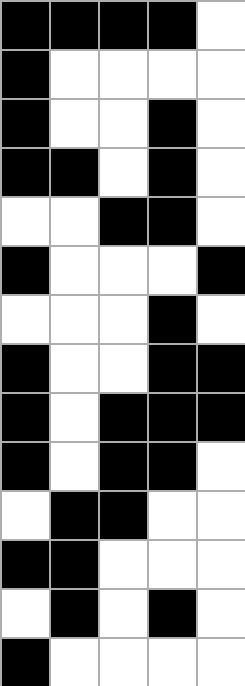[["black", "black", "black", "black", "white"], ["black", "white", "white", "white", "white"], ["black", "white", "white", "black", "white"], ["black", "black", "white", "black", "white"], ["white", "white", "black", "black", "white"], ["black", "white", "white", "white", "black"], ["white", "white", "white", "black", "white"], ["black", "white", "white", "black", "black"], ["black", "white", "black", "black", "black"], ["black", "white", "black", "black", "white"], ["white", "black", "black", "white", "white"], ["black", "black", "white", "white", "white"], ["white", "black", "white", "black", "white"], ["black", "white", "white", "white", "white"]]